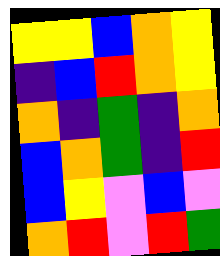[["yellow", "yellow", "blue", "orange", "yellow"], ["indigo", "blue", "red", "orange", "yellow"], ["orange", "indigo", "green", "indigo", "orange"], ["blue", "orange", "green", "indigo", "red"], ["blue", "yellow", "violet", "blue", "violet"], ["orange", "red", "violet", "red", "green"]]